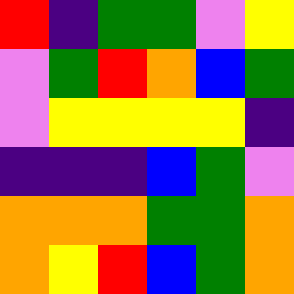[["red", "indigo", "green", "green", "violet", "yellow"], ["violet", "green", "red", "orange", "blue", "green"], ["violet", "yellow", "yellow", "yellow", "yellow", "indigo"], ["indigo", "indigo", "indigo", "blue", "green", "violet"], ["orange", "orange", "orange", "green", "green", "orange"], ["orange", "yellow", "red", "blue", "green", "orange"]]